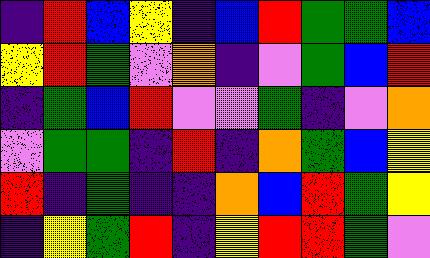[["indigo", "red", "blue", "yellow", "indigo", "blue", "red", "green", "green", "blue"], ["yellow", "red", "green", "violet", "orange", "indigo", "violet", "green", "blue", "red"], ["indigo", "green", "blue", "red", "violet", "violet", "green", "indigo", "violet", "orange"], ["violet", "green", "green", "indigo", "red", "indigo", "orange", "green", "blue", "yellow"], ["red", "indigo", "green", "indigo", "indigo", "orange", "blue", "red", "green", "yellow"], ["indigo", "yellow", "green", "red", "indigo", "yellow", "red", "red", "green", "violet"]]